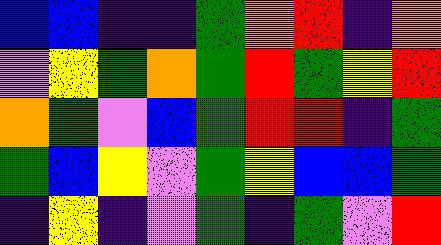[["blue", "blue", "indigo", "indigo", "green", "orange", "red", "indigo", "orange"], ["violet", "yellow", "green", "orange", "green", "red", "green", "yellow", "red"], ["orange", "green", "violet", "blue", "green", "red", "red", "indigo", "green"], ["green", "blue", "yellow", "violet", "green", "yellow", "blue", "blue", "green"], ["indigo", "yellow", "indigo", "violet", "green", "indigo", "green", "violet", "red"]]